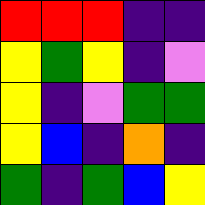[["red", "red", "red", "indigo", "indigo"], ["yellow", "green", "yellow", "indigo", "violet"], ["yellow", "indigo", "violet", "green", "green"], ["yellow", "blue", "indigo", "orange", "indigo"], ["green", "indigo", "green", "blue", "yellow"]]